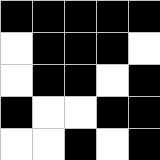[["black", "black", "black", "black", "black"], ["white", "black", "black", "black", "white"], ["white", "black", "black", "white", "black"], ["black", "white", "white", "black", "black"], ["white", "white", "black", "white", "black"]]